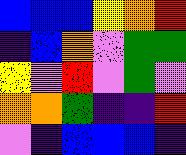[["blue", "blue", "blue", "yellow", "orange", "red"], ["indigo", "blue", "orange", "violet", "green", "green"], ["yellow", "violet", "red", "violet", "green", "violet"], ["orange", "orange", "green", "indigo", "indigo", "red"], ["violet", "indigo", "blue", "blue", "blue", "indigo"]]